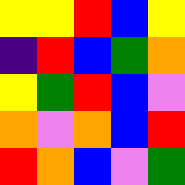[["yellow", "yellow", "red", "blue", "yellow"], ["indigo", "red", "blue", "green", "orange"], ["yellow", "green", "red", "blue", "violet"], ["orange", "violet", "orange", "blue", "red"], ["red", "orange", "blue", "violet", "green"]]